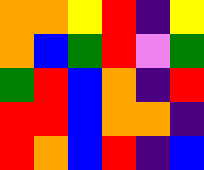[["orange", "orange", "yellow", "red", "indigo", "yellow"], ["orange", "blue", "green", "red", "violet", "green"], ["green", "red", "blue", "orange", "indigo", "red"], ["red", "red", "blue", "orange", "orange", "indigo"], ["red", "orange", "blue", "red", "indigo", "blue"]]